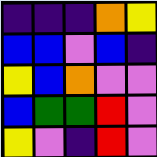[["indigo", "indigo", "indigo", "orange", "yellow"], ["blue", "blue", "violet", "blue", "indigo"], ["yellow", "blue", "orange", "violet", "violet"], ["blue", "green", "green", "red", "violet"], ["yellow", "violet", "indigo", "red", "violet"]]